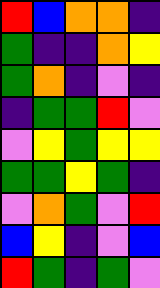[["red", "blue", "orange", "orange", "indigo"], ["green", "indigo", "indigo", "orange", "yellow"], ["green", "orange", "indigo", "violet", "indigo"], ["indigo", "green", "green", "red", "violet"], ["violet", "yellow", "green", "yellow", "yellow"], ["green", "green", "yellow", "green", "indigo"], ["violet", "orange", "green", "violet", "red"], ["blue", "yellow", "indigo", "violet", "blue"], ["red", "green", "indigo", "green", "violet"]]